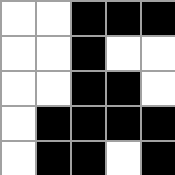[["white", "white", "black", "black", "black"], ["white", "white", "black", "white", "white"], ["white", "white", "black", "black", "white"], ["white", "black", "black", "black", "black"], ["white", "black", "black", "white", "black"]]